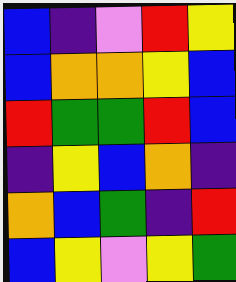[["blue", "indigo", "violet", "red", "yellow"], ["blue", "orange", "orange", "yellow", "blue"], ["red", "green", "green", "red", "blue"], ["indigo", "yellow", "blue", "orange", "indigo"], ["orange", "blue", "green", "indigo", "red"], ["blue", "yellow", "violet", "yellow", "green"]]